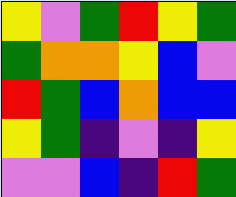[["yellow", "violet", "green", "red", "yellow", "green"], ["green", "orange", "orange", "yellow", "blue", "violet"], ["red", "green", "blue", "orange", "blue", "blue"], ["yellow", "green", "indigo", "violet", "indigo", "yellow"], ["violet", "violet", "blue", "indigo", "red", "green"]]